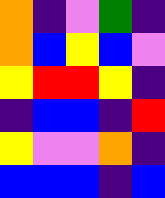[["orange", "indigo", "violet", "green", "indigo"], ["orange", "blue", "yellow", "blue", "violet"], ["yellow", "red", "red", "yellow", "indigo"], ["indigo", "blue", "blue", "indigo", "red"], ["yellow", "violet", "violet", "orange", "indigo"], ["blue", "blue", "blue", "indigo", "blue"]]